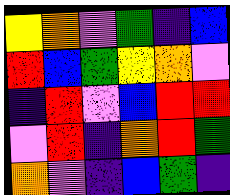[["yellow", "orange", "violet", "green", "indigo", "blue"], ["red", "blue", "green", "yellow", "orange", "violet"], ["indigo", "red", "violet", "blue", "red", "red"], ["violet", "red", "indigo", "orange", "red", "green"], ["orange", "violet", "indigo", "blue", "green", "indigo"]]